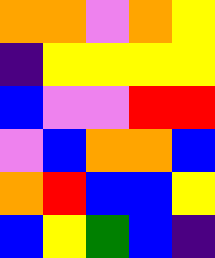[["orange", "orange", "violet", "orange", "yellow"], ["indigo", "yellow", "yellow", "yellow", "yellow"], ["blue", "violet", "violet", "red", "red"], ["violet", "blue", "orange", "orange", "blue"], ["orange", "red", "blue", "blue", "yellow"], ["blue", "yellow", "green", "blue", "indigo"]]